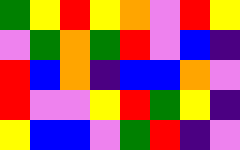[["green", "yellow", "red", "yellow", "orange", "violet", "red", "yellow"], ["violet", "green", "orange", "green", "red", "violet", "blue", "indigo"], ["red", "blue", "orange", "indigo", "blue", "blue", "orange", "violet"], ["red", "violet", "violet", "yellow", "red", "green", "yellow", "indigo"], ["yellow", "blue", "blue", "violet", "green", "red", "indigo", "violet"]]